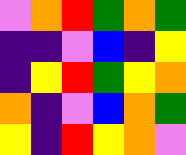[["violet", "orange", "red", "green", "orange", "green"], ["indigo", "indigo", "violet", "blue", "indigo", "yellow"], ["indigo", "yellow", "red", "green", "yellow", "orange"], ["orange", "indigo", "violet", "blue", "orange", "green"], ["yellow", "indigo", "red", "yellow", "orange", "violet"]]